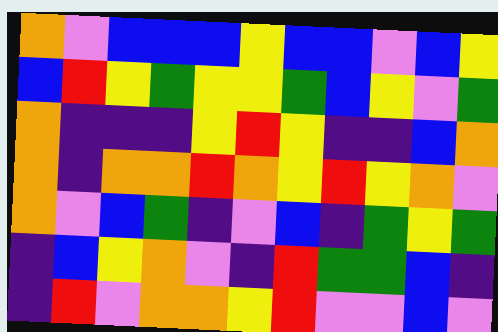[["orange", "violet", "blue", "blue", "blue", "yellow", "blue", "blue", "violet", "blue", "yellow"], ["blue", "red", "yellow", "green", "yellow", "yellow", "green", "blue", "yellow", "violet", "green"], ["orange", "indigo", "indigo", "indigo", "yellow", "red", "yellow", "indigo", "indigo", "blue", "orange"], ["orange", "indigo", "orange", "orange", "red", "orange", "yellow", "red", "yellow", "orange", "violet"], ["orange", "violet", "blue", "green", "indigo", "violet", "blue", "indigo", "green", "yellow", "green"], ["indigo", "blue", "yellow", "orange", "violet", "indigo", "red", "green", "green", "blue", "indigo"], ["indigo", "red", "violet", "orange", "orange", "yellow", "red", "violet", "violet", "blue", "violet"]]